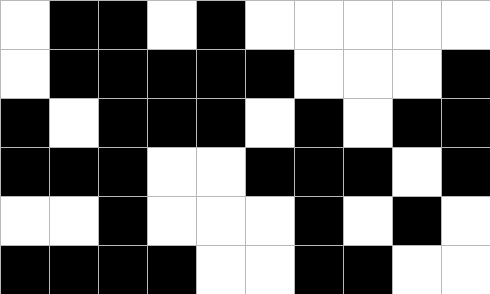[["white", "black", "black", "white", "black", "white", "white", "white", "white", "white"], ["white", "black", "black", "black", "black", "black", "white", "white", "white", "black"], ["black", "white", "black", "black", "black", "white", "black", "white", "black", "black"], ["black", "black", "black", "white", "white", "black", "black", "black", "white", "black"], ["white", "white", "black", "white", "white", "white", "black", "white", "black", "white"], ["black", "black", "black", "black", "white", "white", "black", "black", "white", "white"]]